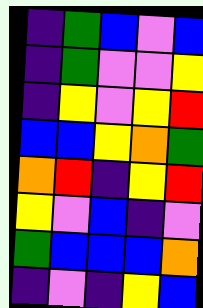[["indigo", "green", "blue", "violet", "blue"], ["indigo", "green", "violet", "violet", "yellow"], ["indigo", "yellow", "violet", "yellow", "red"], ["blue", "blue", "yellow", "orange", "green"], ["orange", "red", "indigo", "yellow", "red"], ["yellow", "violet", "blue", "indigo", "violet"], ["green", "blue", "blue", "blue", "orange"], ["indigo", "violet", "indigo", "yellow", "blue"]]